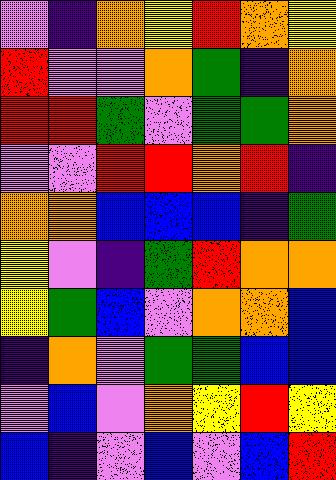[["violet", "indigo", "orange", "yellow", "red", "orange", "yellow"], ["red", "violet", "violet", "orange", "green", "indigo", "orange"], ["red", "red", "green", "violet", "green", "green", "orange"], ["violet", "violet", "red", "red", "orange", "red", "indigo"], ["orange", "orange", "blue", "blue", "blue", "indigo", "green"], ["yellow", "violet", "indigo", "green", "red", "orange", "orange"], ["yellow", "green", "blue", "violet", "orange", "orange", "blue"], ["indigo", "orange", "violet", "green", "green", "blue", "blue"], ["violet", "blue", "violet", "orange", "yellow", "red", "yellow"], ["blue", "indigo", "violet", "blue", "violet", "blue", "red"]]